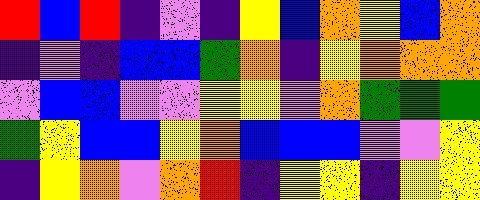[["red", "blue", "red", "indigo", "violet", "indigo", "yellow", "blue", "orange", "yellow", "blue", "orange"], ["indigo", "violet", "indigo", "blue", "blue", "green", "orange", "indigo", "yellow", "orange", "orange", "orange"], ["violet", "blue", "blue", "violet", "violet", "yellow", "yellow", "violet", "orange", "green", "green", "green"], ["green", "yellow", "blue", "blue", "yellow", "orange", "blue", "blue", "blue", "violet", "violet", "yellow"], ["indigo", "yellow", "orange", "violet", "orange", "red", "indigo", "yellow", "yellow", "indigo", "yellow", "yellow"]]